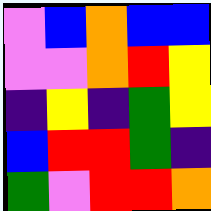[["violet", "blue", "orange", "blue", "blue"], ["violet", "violet", "orange", "red", "yellow"], ["indigo", "yellow", "indigo", "green", "yellow"], ["blue", "red", "red", "green", "indigo"], ["green", "violet", "red", "red", "orange"]]